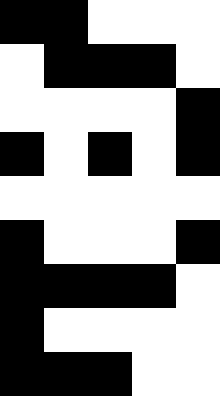[["black", "black", "white", "white", "white"], ["white", "black", "black", "black", "white"], ["white", "white", "white", "white", "black"], ["black", "white", "black", "white", "black"], ["white", "white", "white", "white", "white"], ["black", "white", "white", "white", "black"], ["black", "black", "black", "black", "white"], ["black", "white", "white", "white", "white"], ["black", "black", "black", "white", "white"]]